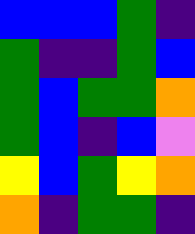[["blue", "blue", "blue", "green", "indigo"], ["green", "indigo", "indigo", "green", "blue"], ["green", "blue", "green", "green", "orange"], ["green", "blue", "indigo", "blue", "violet"], ["yellow", "blue", "green", "yellow", "orange"], ["orange", "indigo", "green", "green", "indigo"]]